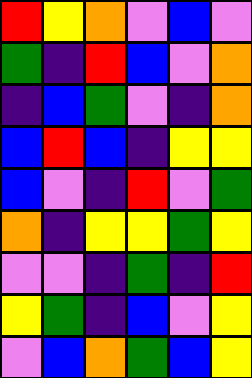[["red", "yellow", "orange", "violet", "blue", "violet"], ["green", "indigo", "red", "blue", "violet", "orange"], ["indigo", "blue", "green", "violet", "indigo", "orange"], ["blue", "red", "blue", "indigo", "yellow", "yellow"], ["blue", "violet", "indigo", "red", "violet", "green"], ["orange", "indigo", "yellow", "yellow", "green", "yellow"], ["violet", "violet", "indigo", "green", "indigo", "red"], ["yellow", "green", "indigo", "blue", "violet", "yellow"], ["violet", "blue", "orange", "green", "blue", "yellow"]]